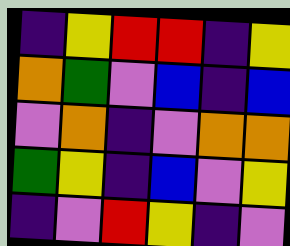[["indigo", "yellow", "red", "red", "indigo", "yellow"], ["orange", "green", "violet", "blue", "indigo", "blue"], ["violet", "orange", "indigo", "violet", "orange", "orange"], ["green", "yellow", "indigo", "blue", "violet", "yellow"], ["indigo", "violet", "red", "yellow", "indigo", "violet"]]